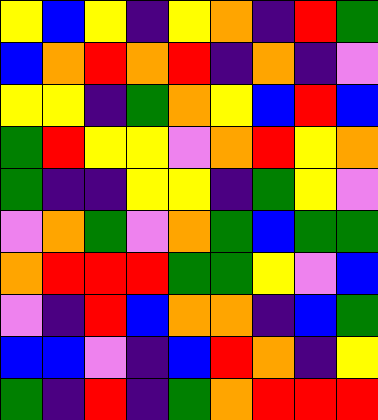[["yellow", "blue", "yellow", "indigo", "yellow", "orange", "indigo", "red", "green"], ["blue", "orange", "red", "orange", "red", "indigo", "orange", "indigo", "violet"], ["yellow", "yellow", "indigo", "green", "orange", "yellow", "blue", "red", "blue"], ["green", "red", "yellow", "yellow", "violet", "orange", "red", "yellow", "orange"], ["green", "indigo", "indigo", "yellow", "yellow", "indigo", "green", "yellow", "violet"], ["violet", "orange", "green", "violet", "orange", "green", "blue", "green", "green"], ["orange", "red", "red", "red", "green", "green", "yellow", "violet", "blue"], ["violet", "indigo", "red", "blue", "orange", "orange", "indigo", "blue", "green"], ["blue", "blue", "violet", "indigo", "blue", "red", "orange", "indigo", "yellow"], ["green", "indigo", "red", "indigo", "green", "orange", "red", "red", "red"]]